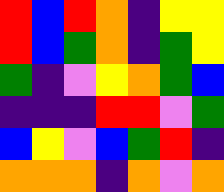[["red", "blue", "red", "orange", "indigo", "yellow", "yellow"], ["red", "blue", "green", "orange", "indigo", "green", "yellow"], ["green", "indigo", "violet", "yellow", "orange", "green", "blue"], ["indigo", "indigo", "indigo", "red", "red", "violet", "green"], ["blue", "yellow", "violet", "blue", "green", "red", "indigo"], ["orange", "orange", "orange", "indigo", "orange", "violet", "orange"]]